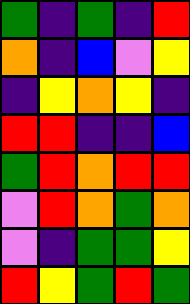[["green", "indigo", "green", "indigo", "red"], ["orange", "indigo", "blue", "violet", "yellow"], ["indigo", "yellow", "orange", "yellow", "indigo"], ["red", "red", "indigo", "indigo", "blue"], ["green", "red", "orange", "red", "red"], ["violet", "red", "orange", "green", "orange"], ["violet", "indigo", "green", "green", "yellow"], ["red", "yellow", "green", "red", "green"]]